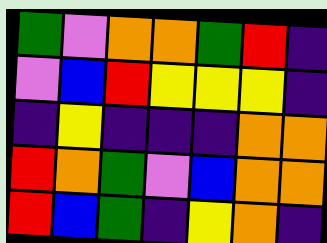[["green", "violet", "orange", "orange", "green", "red", "indigo"], ["violet", "blue", "red", "yellow", "yellow", "yellow", "indigo"], ["indigo", "yellow", "indigo", "indigo", "indigo", "orange", "orange"], ["red", "orange", "green", "violet", "blue", "orange", "orange"], ["red", "blue", "green", "indigo", "yellow", "orange", "indigo"]]